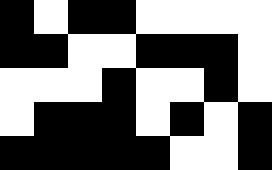[["black", "white", "black", "black", "white", "white", "white", "white"], ["black", "black", "white", "white", "black", "black", "black", "white"], ["white", "white", "white", "black", "white", "white", "black", "white"], ["white", "black", "black", "black", "white", "black", "white", "black"], ["black", "black", "black", "black", "black", "white", "white", "black"]]